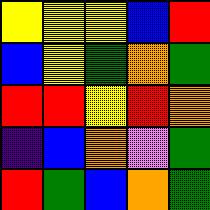[["yellow", "yellow", "yellow", "blue", "red"], ["blue", "yellow", "green", "orange", "green"], ["red", "red", "yellow", "red", "orange"], ["indigo", "blue", "orange", "violet", "green"], ["red", "green", "blue", "orange", "green"]]